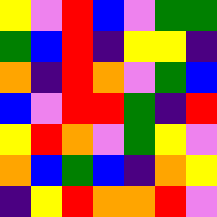[["yellow", "violet", "red", "blue", "violet", "green", "green"], ["green", "blue", "red", "indigo", "yellow", "yellow", "indigo"], ["orange", "indigo", "red", "orange", "violet", "green", "blue"], ["blue", "violet", "red", "red", "green", "indigo", "red"], ["yellow", "red", "orange", "violet", "green", "yellow", "violet"], ["orange", "blue", "green", "blue", "indigo", "orange", "yellow"], ["indigo", "yellow", "red", "orange", "orange", "red", "violet"]]